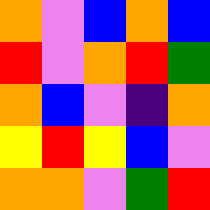[["orange", "violet", "blue", "orange", "blue"], ["red", "violet", "orange", "red", "green"], ["orange", "blue", "violet", "indigo", "orange"], ["yellow", "red", "yellow", "blue", "violet"], ["orange", "orange", "violet", "green", "red"]]